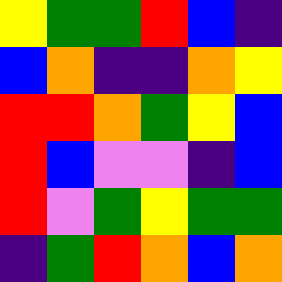[["yellow", "green", "green", "red", "blue", "indigo"], ["blue", "orange", "indigo", "indigo", "orange", "yellow"], ["red", "red", "orange", "green", "yellow", "blue"], ["red", "blue", "violet", "violet", "indigo", "blue"], ["red", "violet", "green", "yellow", "green", "green"], ["indigo", "green", "red", "orange", "blue", "orange"]]